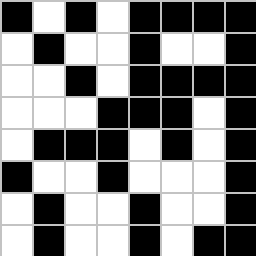[["black", "white", "black", "white", "black", "black", "black", "black"], ["white", "black", "white", "white", "black", "white", "white", "black"], ["white", "white", "black", "white", "black", "black", "black", "black"], ["white", "white", "white", "black", "black", "black", "white", "black"], ["white", "black", "black", "black", "white", "black", "white", "black"], ["black", "white", "white", "black", "white", "white", "white", "black"], ["white", "black", "white", "white", "black", "white", "white", "black"], ["white", "black", "white", "white", "black", "white", "black", "black"]]